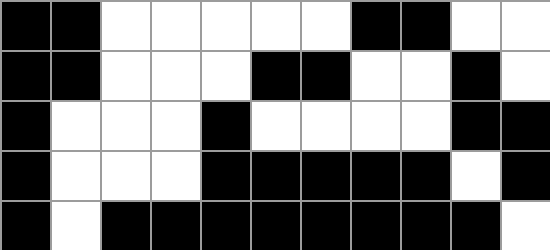[["black", "black", "white", "white", "white", "white", "white", "black", "black", "white", "white"], ["black", "black", "white", "white", "white", "black", "black", "white", "white", "black", "white"], ["black", "white", "white", "white", "black", "white", "white", "white", "white", "black", "black"], ["black", "white", "white", "white", "black", "black", "black", "black", "black", "white", "black"], ["black", "white", "black", "black", "black", "black", "black", "black", "black", "black", "white"]]